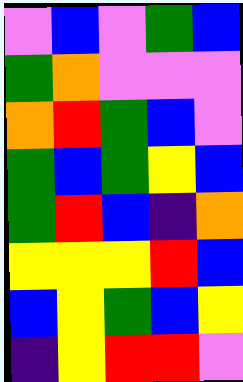[["violet", "blue", "violet", "green", "blue"], ["green", "orange", "violet", "violet", "violet"], ["orange", "red", "green", "blue", "violet"], ["green", "blue", "green", "yellow", "blue"], ["green", "red", "blue", "indigo", "orange"], ["yellow", "yellow", "yellow", "red", "blue"], ["blue", "yellow", "green", "blue", "yellow"], ["indigo", "yellow", "red", "red", "violet"]]